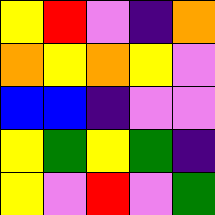[["yellow", "red", "violet", "indigo", "orange"], ["orange", "yellow", "orange", "yellow", "violet"], ["blue", "blue", "indigo", "violet", "violet"], ["yellow", "green", "yellow", "green", "indigo"], ["yellow", "violet", "red", "violet", "green"]]